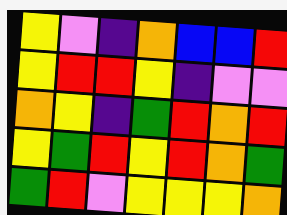[["yellow", "violet", "indigo", "orange", "blue", "blue", "red"], ["yellow", "red", "red", "yellow", "indigo", "violet", "violet"], ["orange", "yellow", "indigo", "green", "red", "orange", "red"], ["yellow", "green", "red", "yellow", "red", "orange", "green"], ["green", "red", "violet", "yellow", "yellow", "yellow", "orange"]]